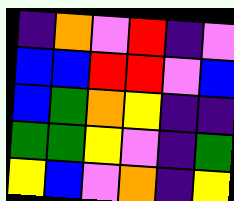[["indigo", "orange", "violet", "red", "indigo", "violet"], ["blue", "blue", "red", "red", "violet", "blue"], ["blue", "green", "orange", "yellow", "indigo", "indigo"], ["green", "green", "yellow", "violet", "indigo", "green"], ["yellow", "blue", "violet", "orange", "indigo", "yellow"]]